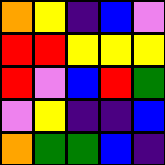[["orange", "yellow", "indigo", "blue", "violet"], ["red", "red", "yellow", "yellow", "yellow"], ["red", "violet", "blue", "red", "green"], ["violet", "yellow", "indigo", "indigo", "blue"], ["orange", "green", "green", "blue", "indigo"]]